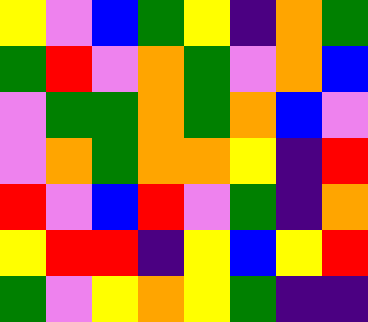[["yellow", "violet", "blue", "green", "yellow", "indigo", "orange", "green"], ["green", "red", "violet", "orange", "green", "violet", "orange", "blue"], ["violet", "green", "green", "orange", "green", "orange", "blue", "violet"], ["violet", "orange", "green", "orange", "orange", "yellow", "indigo", "red"], ["red", "violet", "blue", "red", "violet", "green", "indigo", "orange"], ["yellow", "red", "red", "indigo", "yellow", "blue", "yellow", "red"], ["green", "violet", "yellow", "orange", "yellow", "green", "indigo", "indigo"]]